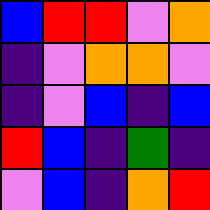[["blue", "red", "red", "violet", "orange"], ["indigo", "violet", "orange", "orange", "violet"], ["indigo", "violet", "blue", "indigo", "blue"], ["red", "blue", "indigo", "green", "indigo"], ["violet", "blue", "indigo", "orange", "red"]]